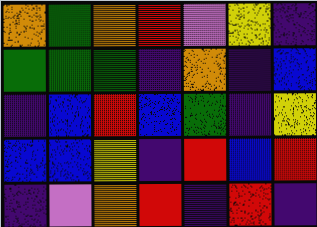[["orange", "green", "orange", "red", "violet", "yellow", "indigo"], ["green", "green", "green", "indigo", "orange", "indigo", "blue"], ["indigo", "blue", "red", "blue", "green", "indigo", "yellow"], ["blue", "blue", "yellow", "indigo", "red", "blue", "red"], ["indigo", "violet", "orange", "red", "indigo", "red", "indigo"]]